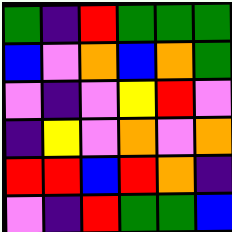[["green", "indigo", "red", "green", "green", "green"], ["blue", "violet", "orange", "blue", "orange", "green"], ["violet", "indigo", "violet", "yellow", "red", "violet"], ["indigo", "yellow", "violet", "orange", "violet", "orange"], ["red", "red", "blue", "red", "orange", "indigo"], ["violet", "indigo", "red", "green", "green", "blue"]]